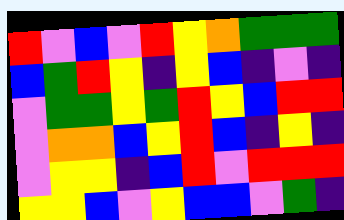[["red", "violet", "blue", "violet", "red", "yellow", "orange", "green", "green", "green"], ["blue", "green", "red", "yellow", "indigo", "yellow", "blue", "indigo", "violet", "indigo"], ["violet", "green", "green", "yellow", "green", "red", "yellow", "blue", "red", "red"], ["violet", "orange", "orange", "blue", "yellow", "red", "blue", "indigo", "yellow", "indigo"], ["violet", "yellow", "yellow", "indigo", "blue", "red", "violet", "red", "red", "red"], ["yellow", "yellow", "blue", "violet", "yellow", "blue", "blue", "violet", "green", "indigo"]]